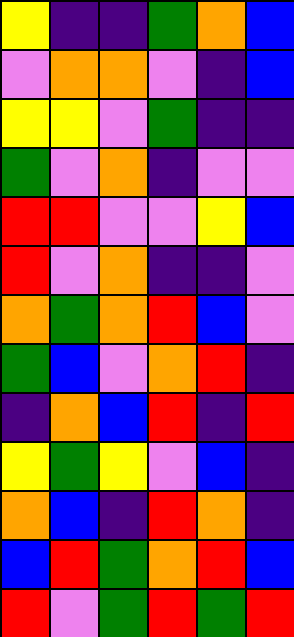[["yellow", "indigo", "indigo", "green", "orange", "blue"], ["violet", "orange", "orange", "violet", "indigo", "blue"], ["yellow", "yellow", "violet", "green", "indigo", "indigo"], ["green", "violet", "orange", "indigo", "violet", "violet"], ["red", "red", "violet", "violet", "yellow", "blue"], ["red", "violet", "orange", "indigo", "indigo", "violet"], ["orange", "green", "orange", "red", "blue", "violet"], ["green", "blue", "violet", "orange", "red", "indigo"], ["indigo", "orange", "blue", "red", "indigo", "red"], ["yellow", "green", "yellow", "violet", "blue", "indigo"], ["orange", "blue", "indigo", "red", "orange", "indigo"], ["blue", "red", "green", "orange", "red", "blue"], ["red", "violet", "green", "red", "green", "red"]]